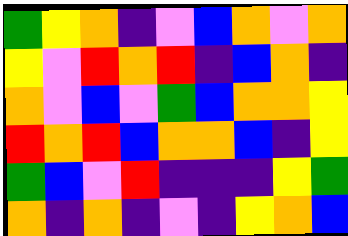[["green", "yellow", "orange", "indigo", "violet", "blue", "orange", "violet", "orange"], ["yellow", "violet", "red", "orange", "red", "indigo", "blue", "orange", "indigo"], ["orange", "violet", "blue", "violet", "green", "blue", "orange", "orange", "yellow"], ["red", "orange", "red", "blue", "orange", "orange", "blue", "indigo", "yellow"], ["green", "blue", "violet", "red", "indigo", "indigo", "indigo", "yellow", "green"], ["orange", "indigo", "orange", "indigo", "violet", "indigo", "yellow", "orange", "blue"]]